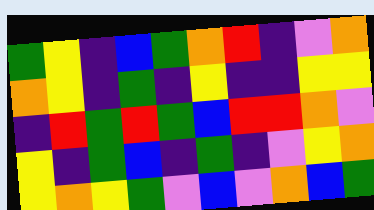[["green", "yellow", "indigo", "blue", "green", "orange", "red", "indigo", "violet", "orange"], ["orange", "yellow", "indigo", "green", "indigo", "yellow", "indigo", "indigo", "yellow", "yellow"], ["indigo", "red", "green", "red", "green", "blue", "red", "red", "orange", "violet"], ["yellow", "indigo", "green", "blue", "indigo", "green", "indigo", "violet", "yellow", "orange"], ["yellow", "orange", "yellow", "green", "violet", "blue", "violet", "orange", "blue", "green"]]